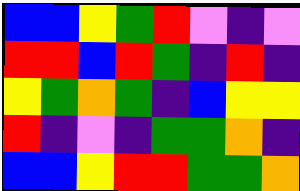[["blue", "blue", "yellow", "green", "red", "violet", "indigo", "violet"], ["red", "red", "blue", "red", "green", "indigo", "red", "indigo"], ["yellow", "green", "orange", "green", "indigo", "blue", "yellow", "yellow"], ["red", "indigo", "violet", "indigo", "green", "green", "orange", "indigo"], ["blue", "blue", "yellow", "red", "red", "green", "green", "orange"]]